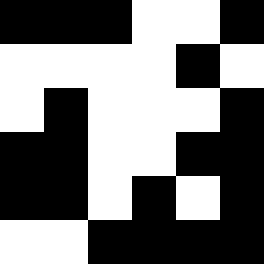[["black", "black", "black", "white", "white", "black"], ["white", "white", "white", "white", "black", "white"], ["white", "black", "white", "white", "white", "black"], ["black", "black", "white", "white", "black", "black"], ["black", "black", "white", "black", "white", "black"], ["white", "white", "black", "black", "black", "black"]]